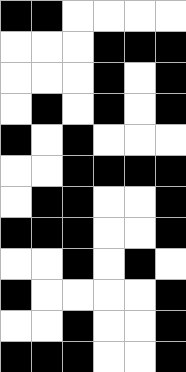[["black", "black", "white", "white", "white", "white"], ["white", "white", "white", "black", "black", "black"], ["white", "white", "white", "black", "white", "black"], ["white", "black", "white", "black", "white", "black"], ["black", "white", "black", "white", "white", "white"], ["white", "white", "black", "black", "black", "black"], ["white", "black", "black", "white", "white", "black"], ["black", "black", "black", "white", "white", "black"], ["white", "white", "black", "white", "black", "white"], ["black", "white", "white", "white", "white", "black"], ["white", "white", "black", "white", "white", "black"], ["black", "black", "black", "white", "white", "black"]]